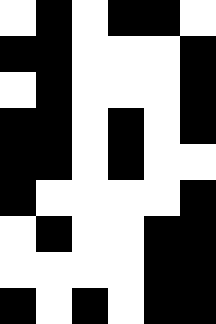[["white", "black", "white", "black", "black", "white"], ["black", "black", "white", "white", "white", "black"], ["white", "black", "white", "white", "white", "black"], ["black", "black", "white", "black", "white", "black"], ["black", "black", "white", "black", "white", "white"], ["black", "white", "white", "white", "white", "black"], ["white", "black", "white", "white", "black", "black"], ["white", "white", "white", "white", "black", "black"], ["black", "white", "black", "white", "black", "black"]]